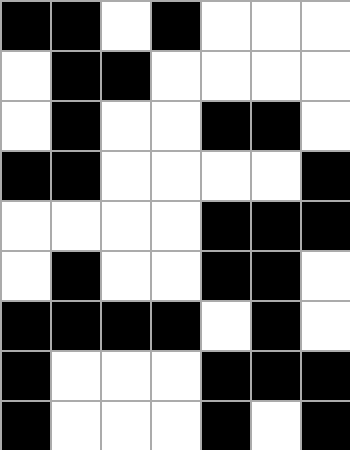[["black", "black", "white", "black", "white", "white", "white"], ["white", "black", "black", "white", "white", "white", "white"], ["white", "black", "white", "white", "black", "black", "white"], ["black", "black", "white", "white", "white", "white", "black"], ["white", "white", "white", "white", "black", "black", "black"], ["white", "black", "white", "white", "black", "black", "white"], ["black", "black", "black", "black", "white", "black", "white"], ["black", "white", "white", "white", "black", "black", "black"], ["black", "white", "white", "white", "black", "white", "black"]]